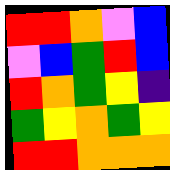[["red", "red", "orange", "violet", "blue"], ["violet", "blue", "green", "red", "blue"], ["red", "orange", "green", "yellow", "indigo"], ["green", "yellow", "orange", "green", "yellow"], ["red", "red", "orange", "orange", "orange"]]